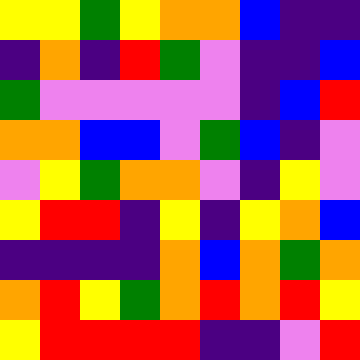[["yellow", "yellow", "green", "yellow", "orange", "orange", "blue", "indigo", "indigo"], ["indigo", "orange", "indigo", "red", "green", "violet", "indigo", "indigo", "blue"], ["green", "violet", "violet", "violet", "violet", "violet", "indigo", "blue", "red"], ["orange", "orange", "blue", "blue", "violet", "green", "blue", "indigo", "violet"], ["violet", "yellow", "green", "orange", "orange", "violet", "indigo", "yellow", "violet"], ["yellow", "red", "red", "indigo", "yellow", "indigo", "yellow", "orange", "blue"], ["indigo", "indigo", "indigo", "indigo", "orange", "blue", "orange", "green", "orange"], ["orange", "red", "yellow", "green", "orange", "red", "orange", "red", "yellow"], ["yellow", "red", "red", "red", "red", "indigo", "indigo", "violet", "red"]]